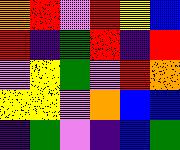[["orange", "red", "violet", "red", "yellow", "blue"], ["red", "indigo", "green", "red", "indigo", "red"], ["violet", "yellow", "green", "violet", "red", "orange"], ["yellow", "yellow", "violet", "orange", "blue", "blue"], ["indigo", "green", "violet", "indigo", "blue", "green"]]